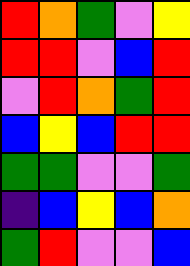[["red", "orange", "green", "violet", "yellow"], ["red", "red", "violet", "blue", "red"], ["violet", "red", "orange", "green", "red"], ["blue", "yellow", "blue", "red", "red"], ["green", "green", "violet", "violet", "green"], ["indigo", "blue", "yellow", "blue", "orange"], ["green", "red", "violet", "violet", "blue"]]